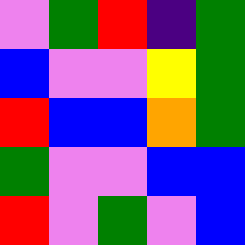[["violet", "green", "red", "indigo", "green"], ["blue", "violet", "violet", "yellow", "green"], ["red", "blue", "blue", "orange", "green"], ["green", "violet", "violet", "blue", "blue"], ["red", "violet", "green", "violet", "blue"]]